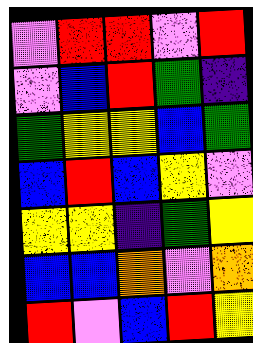[["violet", "red", "red", "violet", "red"], ["violet", "blue", "red", "green", "indigo"], ["green", "yellow", "yellow", "blue", "green"], ["blue", "red", "blue", "yellow", "violet"], ["yellow", "yellow", "indigo", "green", "yellow"], ["blue", "blue", "orange", "violet", "orange"], ["red", "violet", "blue", "red", "yellow"]]